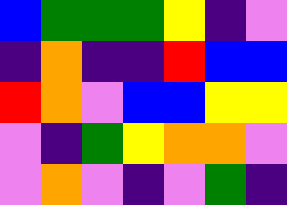[["blue", "green", "green", "green", "yellow", "indigo", "violet"], ["indigo", "orange", "indigo", "indigo", "red", "blue", "blue"], ["red", "orange", "violet", "blue", "blue", "yellow", "yellow"], ["violet", "indigo", "green", "yellow", "orange", "orange", "violet"], ["violet", "orange", "violet", "indigo", "violet", "green", "indigo"]]